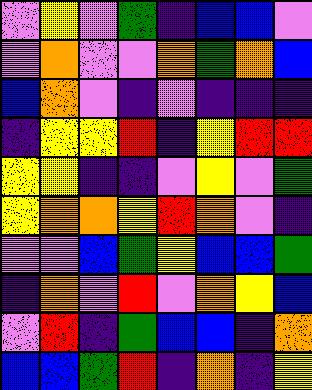[["violet", "yellow", "violet", "green", "indigo", "blue", "blue", "violet"], ["violet", "orange", "violet", "violet", "orange", "green", "orange", "blue"], ["blue", "orange", "violet", "indigo", "violet", "indigo", "indigo", "indigo"], ["indigo", "yellow", "yellow", "red", "indigo", "yellow", "red", "red"], ["yellow", "yellow", "indigo", "indigo", "violet", "yellow", "violet", "green"], ["yellow", "orange", "orange", "yellow", "red", "orange", "violet", "indigo"], ["violet", "violet", "blue", "green", "yellow", "blue", "blue", "green"], ["indigo", "orange", "violet", "red", "violet", "orange", "yellow", "blue"], ["violet", "red", "indigo", "green", "blue", "blue", "indigo", "orange"], ["blue", "blue", "green", "red", "indigo", "orange", "indigo", "yellow"]]